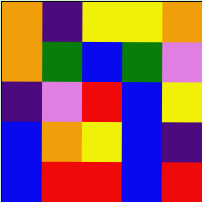[["orange", "indigo", "yellow", "yellow", "orange"], ["orange", "green", "blue", "green", "violet"], ["indigo", "violet", "red", "blue", "yellow"], ["blue", "orange", "yellow", "blue", "indigo"], ["blue", "red", "red", "blue", "red"]]